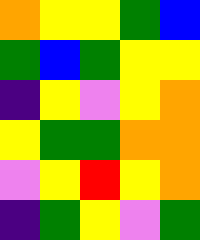[["orange", "yellow", "yellow", "green", "blue"], ["green", "blue", "green", "yellow", "yellow"], ["indigo", "yellow", "violet", "yellow", "orange"], ["yellow", "green", "green", "orange", "orange"], ["violet", "yellow", "red", "yellow", "orange"], ["indigo", "green", "yellow", "violet", "green"]]